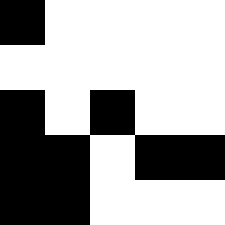[["black", "white", "white", "white", "white"], ["white", "white", "white", "white", "white"], ["black", "white", "black", "white", "white"], ["black", "black", "white", "black", "black"], ["black", "black", "white", "white", "white"]]